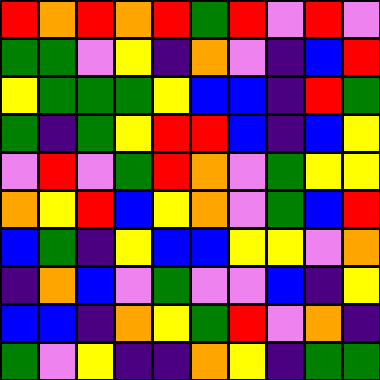[["red", "orange", "red", "orange", "red", "green", "red", "violet", "red", "violet"], ["green", "green", "violet", "yellow", "indigo", "orange", "violet", "indigo", "blue", "red"], ["yellow", "green", "green", "green", "yellow", "blue", "blue", "indigo", "red", "green"], ["green", "indigo", "green", "yellow", "red", "red", "blue", "indigo", "blue", "yellow"], ["violet", "red", "violet", "green", "red", "orange", "violet", "green", "yellow", "yellow"], ["orange", "yellow", "red", "blue", "yellow", "orange", "violet", "green", "blue", "red"], ["blue", "green", "indigo", "yellow", "blue", "blue", "yellow", "yellow", "violet", "orange"], ["indigo", "orange", "blue", "violet", "green", "violet", "violet", "blue", "indigo", "yellow"], ["blue", "blue", "indigo", "orange", "yellow", "green", "red", "violet", "orange", "indigo"], ["green", "violet", "yellow", "indigo", "indigo", "orange", "yellow", "indigo", "green", "green"]]